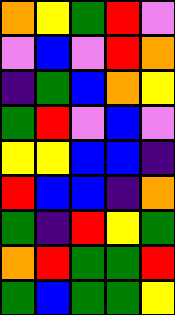[["orange", "yellow", "green", "red", "violet"], ["violet", "blue", "violet", "red", "orange"], ["indigo", "green", "blue", "orange", "yellow"], ["green", "red", "violet", "blue", "violet"], ["yellow", "yellow", "blue", "blue", "indigo"], ["red", "blue", "blue", "indigo", "orange"], ["green", "indigo", "red", "yellow", "green"], ["orange", "red", "green", "green", "red"], ["green", "blue", "green", "green", "yellow"]]